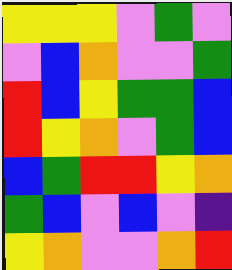[["yellow", "yellow", "yellow", "violet", "green", "violet"], ["violet", "blue", "orange", "violet", "violet", "green"], ["red", "blue", "yellow", "green", "green", "blue"], ["red", "yellow", "orange", "violet", "green", "blue"], ["blue", "green", "red", "red", "yellow", "orange"], ["green", "blue", "violet", "blue", "violet", "indigo"], ["yellow", "orange", "violet", "violet", "orange", "red"]]